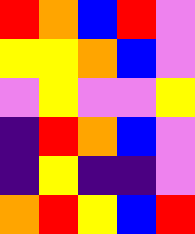[["red", "orange", "blue", "red", "violet"], ["yellow", "yellow", "orange", "blue", "violet"], ["violet", "yellow", "violet", "violet", "yellow"], ["indigo", "red", "orange", "blue", "violet"], ["indigo", "yellow", "indigo", "indigo", "violet"], ["orange", "red", "yellow", "blue", "red"]]